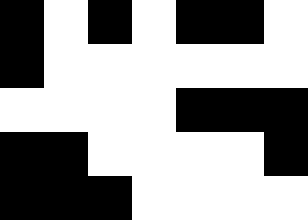[["black", "white", "black", "white", "black", "black", "white"], ["black", "white", "white", "white", "white", "white", "white"], ["white", "white", "white", "white", "black", "black", "black"], ["black", "black", "white", "white", "white", "white", "black"], ["black", "black", "black", "white", "white", "white", "white"]]